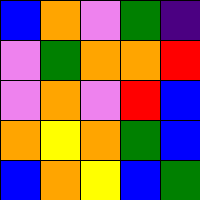[["blue", "orange", "violet", "green", "indigo"], ["violet", "green", "orange", "orange", "red"], ["violet", "orange", "violet", "red", "blue"], ["orange", "yellow", "orange", "green", "blue"], ["blue", "orange", "yellow", "blue", "green"]]